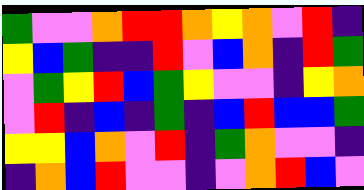[["green", "violet", "violet", "orange", "red", "red", "orange", "yellow", "orange", "violet", "red", "indigo"], ["yellow", "blue", "green", "indigo", "indigo", "red", "violet", "blue", "orange", "indigo", "red", "green"], ["violet", "green", "yellow", "red", "blue", "green", "yellow", "violet", "violet", "indigo", "yellow", "orange"], ["violet", "red", "indigo", "blue", "indigo", "green", "indigo", "blue", "red", "blue", "blue", "green"], ["yellow", "yellow", "blue", "orange", "violet", "red", "indigo", "green", "orange", "violet", "violet", "indigo"], ["indigo", "orange", "blue", "red", "violet", "violet", "indigo", "violet", "orange", "red", "blue", "violet"]]